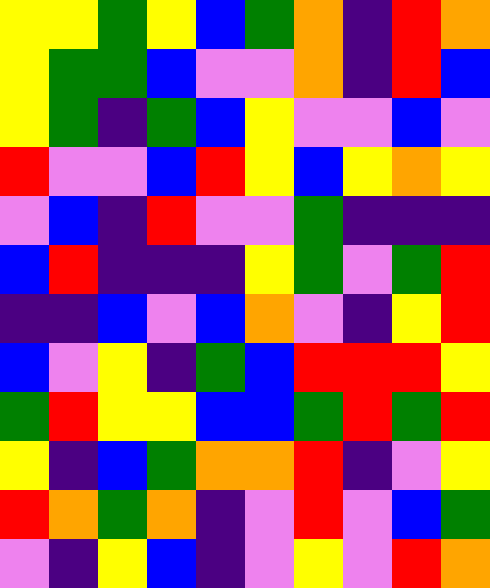[["yellow", "yellow", "green", "yellow", "blue", "green", "orange", "indigo", "red", "orange"], ["yellow", "green", "green", "blue", "violet", "violet", "orange", "indigo", "red", "blue"], ["yellow", "green", "indigo", "green", "blue", "yellow", "violet", "violet", "blue", "violet"], ["red", "violet", "violet", "blue", "red", "yellow", "blue", "yellow", "orange", "yellow"], ["violet", "blue", "indigo", "red", "violet", "violet", "green", "indigo", "indigo", "indigo"], ["blue", "red", "indigo", "indigo", "indigo", "yellow", "green", "violet", "green", "red"], ["indigo", "indigo", "blue", "violet", "blue", "orange", "violet", "indigo", "yellow", "red"], ["blue", "violet", "yellow", "indigo", "green", "blue", "red", "red", "red", "yellow"], ["green", "red", "yellow", "yellow", "blue", "blue", "green", "red", "green", "red"], ["yellow", "indigo", "blue", "green", "orange", "orange", "red", "indigo", "violet", "yellow"], ["red", "orange", "green", "orange", "indigo", "violet", "red", "violet", "blue", "green"], ["violet", "indigo", "yellow", "blue", "indigo", "violet", "yellow", "violet", "red", "orange"]]